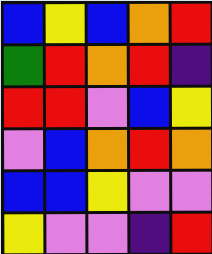[["blue", "yellow", "blue", "orange", "red"], ["green", "red", "orange", "red", "indigo"], ["red", "red", "violet", "blue", "yellow"], ["violet", "blue", "orange", "red", "orange"], ["blue", "blue", "yellow", "violet", "violet"], ["yellow", "violet", "violet", "indigo", "red"]]